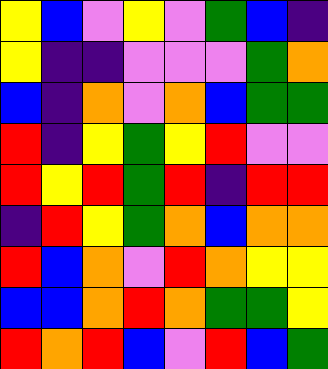[["yellow", "blue", "violet", "yellow", "violet", "green", "blue", "indigo"], ["yellow", "indigo", "indigo", "violet", "violet", "violet", "green", "orange"], ["blue", "indigo", "orange", "violet", "orange", "blue", "green", "green"], ["red", "indigo", "yellow", "green", "yellow", "red", "violet", "violet"], ["red", "yellow", "red", "green", "red", "indigo", "red", "red"], ["indigo", "red", "yellow", "green", "orange", "blue", "orange", "orange"], ["red", "blue", "orange", "violet", "red", "orange", "yellow", "yellow"], ["blue", "blue", "orange", "red", "orange", "green", "green", "yellow"], ["red", "orange", "red", "blue", "violet", "red", "blue", "green"]]